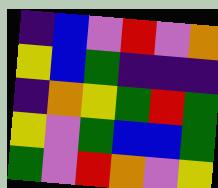[["indigo", "blue", "violet", "red", "violet", "orange"], ["yellow", "blue", "green", "indigo", "indigo", "indigo"], ["indigo", "orange", "yellow", "green", "red", "green"], ["yellow", "violet", "green", "blue", "blue", "green"], ["green", "violet", "red", "orange", "violet", "yellow"]]